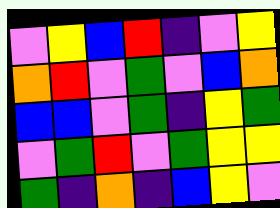[["violet", "yellow", "blue", "red", "indigo", "violet", "yellow"], ["orange", "red", "violet", "green", "violet", "blue", "orange"], ["blue", "blue", "violet", "green", "indigo", "yellow", "green"], ["violet", "green", "red", "violet", "green", "yellow", "yellow"], ["green", "indigo", "orange", "indigo", "blue", "yellow", "violet"]]